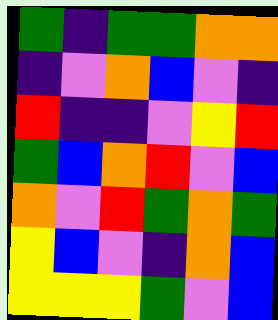[["green", "indigo", "green", "green", "orange", "orange"], ["indigo", "violet", "orange", "blue", "violet", "indigo"], ["red", "indigo", "indigo", "violet", "yellow", "red"], ["green", "blue", "orange", "red", "violet", "blue"], ["orange", "violet", "red", "green", "orange", "green"], ["yellow", "blue", "violet", "indigo", "orange", "blue"], ["yellow", "yellow", "yellow", "green", "violet", "blue"]]